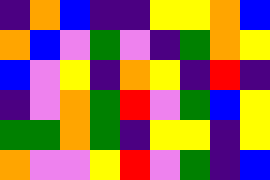[["indigo", "orange", "blue", "indigo", "indigo", "yellow", "yellow", "orange", "blue"], ["orange", "blue", "violet", "green", "violet", "indigo", "green", "orange", "yellow"], ["blue", "violet", "yellow", "indigo", "orange", "yellow", "indigo", "red", "indigo"], ["indigo", "violet", "orange", "green", "red", "violet", "green", "blue", "yellow"], ["green", "green", "orange", "green", "indigo", "yellow", "yellow", "indigo", "yellow"], ["orange", "violet", "violet", "yellow", "red", "violet", "green", "indigo", "blue"]]